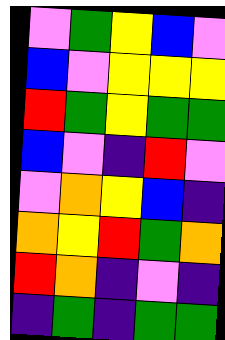[["violet", "green", "yellow", "blue", "violet"], ["blue", "violet", "yellow", "yellow", "yellow"], ["red", "green", "yellow", "green", "green"], ["blue", "violet", "indigo", "red", "violet"], ["violet", "orange", "yellow", "blue", "indigo"], ["orange", "yellow", "red", "green", "orange"], ["red", "orange", "indigo", "violet", "indigo"], ["indigo", "green", "indigo", "green", "green"]]